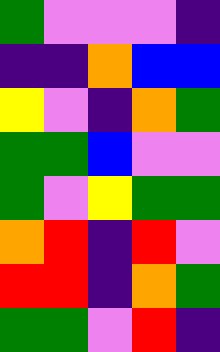[["green", "violet", "violet", "violet", "indigo"], ["indigo", "indigo", "orange", "blue", "blue"], ["yellow", "violet", "indigo", "orange", "green"], ["green", "green", "blue", "violet", "violet"], ["green", "violet", "yellow", "green", "green"], ["orange", "red", "indigo", "red", "violet"], ["red", "red", "indigo", "orange", "green"], ["green", "green", "violet", "red", "indigo"]]